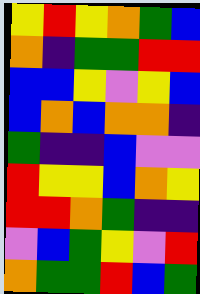[["yellow", "red", "yellow", "orange", "green", "blue"], ["orange", "indigo", "green", "green", "red", "red"], ["blue", "blue", "yellow", "violet", "yellow", "blue"], ["blue", "orange", "blue", "orange", "orange", "indigo"], ["green", "indigo", "indigo", "blue", "violet", "violet"], ["red", "yellow", "yellow", "blue", "orange", "yellow"], ["red", "red", "orange", "green", "indigo", "indigo"], ["violet", "blue", "green", "yellow", "violet", "red"], ["orange", "green", "green", "red", "blue", "green"]]